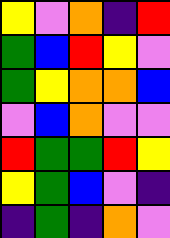[["yellow", "violet", "orange", "indigo", "red"], ["green", "blue", "red", "yellow", "violet"], ["green", "yellow", "orange", "orange", "blue"], ["violet", "blue", "orange", "violet", "violet"], ["red", "green", "green", "red", "yellow"], ["yellow", "green", "blue", "violet", "indigo"], ["indigo", "green", "indigo", "orange", "violet"]]